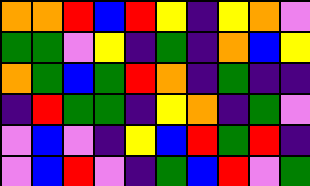[["orange", "orange", "red", "blue", "red", "yellow", "indigo", "yellow", "orange", "violet"], ["green", "green", "violet", "yellow", "indigo", "green", "indigo", "orange", "blue", "yellow"], ["orange", "green", "blue", "green", "red", "orange", "indigo", "green", "indigo", "indigo"], ["indigo", "red", "green", "green", "indigo", "yellow", "orange", "indigo", "green", "violet"], ["violet", "blue", "violet", "indigo", "yellow", "blue", "red", "green", "red", "indigo"], ["violet", "blue", "red", "violet", "indigo", "green", "blue", "red", "violet", "green"]]